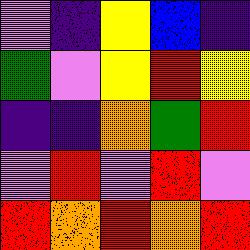[["violet", "indigo", "yellow", "blue", "indigo"], ["green", "violet", "yellow", "red", "yellow"], ["indigo", "indigo", "orange", "green", "red"], ["violet", "red", "violet", "red", "violet"], ["red", "orange", "red", "orange", "red"]]